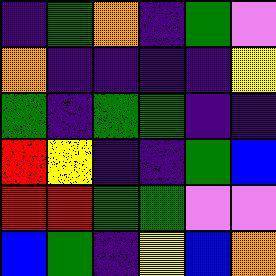[["indigo", "green", "orange", "indigo", "green", "violet"], ["orange", "indigo", "indigo", "indigo", "indigo", "yellow"], ["green", "indigo", "green", "green", "indigo", "indigo"], ["red", "yellow", "indigo", "indigo", "green", "blue"], ["red", "red", "green", "green", "violet", "violet"], ["blue", "green", "indigo", "yellow", "blue", "orange"]]